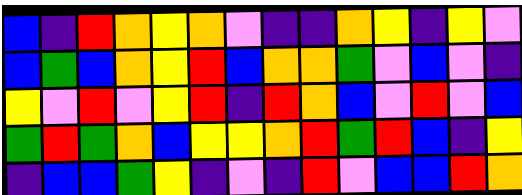[["blue", "indigo", "red", "orange", "yellow", "orange", "violet", "indigo", "indigo", "orange", "yellow", "indigo", "yellow", "violet"], ["blue", "green", "blue", "orange", "yellow", "red", "blue", "orange", "orange", "green", "violet", "blue", "violet", "indigo"], ["yellow", "violet", "red", "violet", "yellow", "red", "indigo", "red", "orange", "blue", "violet", "red", "violet", "blue"], ["green", "red", "green", "orange", "blue", "yellow", "yellow", "orange", "red", "green", "red", "blue", "indigo", "yellow"], ["indigo", "blue", "blue", "green", "yellow", "indigo", "violet", "indigo", "red", "violet", "blue", "blue", "red", "orange"]]